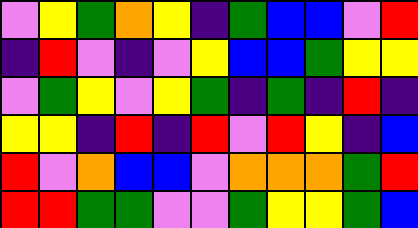[["violet", "yellow", "green", "orange", "yellow", "indigo", "green", "blue", "blue", "violet", "red"], ["indigo", "red", "violet", "indigo", "violet", "yellow", "blue", "blue", "green", "yellow", "yellow"], ["violet", "green", "yellow", "violet", "yellow", "green", "indigo", "green", "indigo", "red", "indigo"], ["yellow", "yellow", "indigo", "red", "indigo", "red", "violet", "red", "yellow", "indigo", "blue"], ["red", "violet", "orange", "blue", "blue", "violet", "orange", "orange", "orange", "green", "red"], ["red", "red", "green", "green", "violet", "violet", "green", "yellow", "yellow", "green", "blue"]]